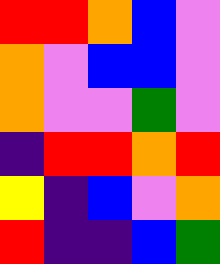[["red", "red", "orange", "blue", "violet"], ["orange", "violet", "blue", "blue", "violet"], ["orange", "violet", "violet", "green", "violet"], ["indigo", "red", "red", "orange", "red"], ["yellow", "indigo", "blue", "violet", "orange"], ["red", "indigo", "indigo", "blue", "green"]]